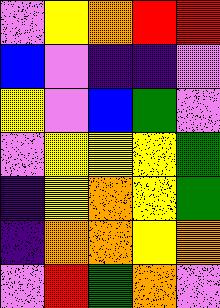[["violet", "yellow", "orange", "red", "red"], ["blue", "violet", "indigo", "indigo", "violet"], ["yellow", "violet", "blue", "green", "violet"], ["violet", "yellow", "yellow", "yellow", "green"], ["indigo", "yellow", "orange", "yellow", "green"], ["indigo", "orange", "orange", "yellow", "orange"], ["violet", "red", "green", "orange", "violet"]]